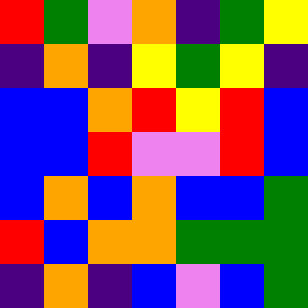[["red", "green", "violet", "orange", "indigo", "green", "yellow"], ["indigo", "orange", "indigo", "yellow", "green", "yellow", "indigo"], ["blue", "blue", "orange", "red", "yellow", "red", "blue"], ["blue", "blue", "red", "violet", "violet", "red", "blue"], ["blue", "orange", "blue", "orange", "blue", "blue", "green"], ["red", "blue", "orange", "orange", "green", "green", "green"], ["indigo", "orange", "indigo", "blue", "violet", "blue", "green"]]